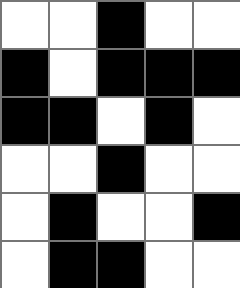[["white", "white", "black", "white", "white"], ["black", "white", "black", "black", "black"], ["black", "black", "white", "black", "white"], ["white", "white", "black", "white", "white"], ["white", "black", "white", "white", "black"], ["white", "black", "black", "white", "white"]]